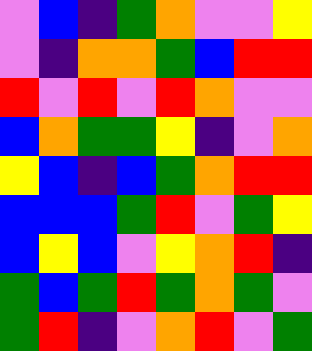[["violet", "blue", "indigo", "green", "orange", "violet", "violet", "yellow"], ["violet", "indigo", "orange", "orange", "green", "blue", "red", "red"], ["red", "violet", "red", "violet", "red", "orange", "violet", "violet"], ["blue", "orange", "green", "green", "yellow", "indigo", "violet", "orange"], ["yellow", "blue", "indigo", "blue", "green", "orange", "red", "red"], ["blue", "blue", "blue", "green", "red", "violet", "green", "yellow"], ["blue", "yellow", "blue", "violet", "yellow", "orange", "red", "indigo"], ["green", "blue", "green", "red", "green", "orange", "green", "violet"], ["green", "red", "indigo", "violet", "orange", "red", "violet", "green"]]